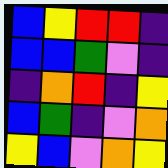[["blue", "yellow", "red", "red", "indigo"], ["blue", "blue", "green", "violet", "indigo"], ["indigo", "orange", "red", "indigo", "yellow"], ["blue", "green", "indigo", "violet", "orange"], ["yellow", "blue", "violet", "orange", "yellow"]]